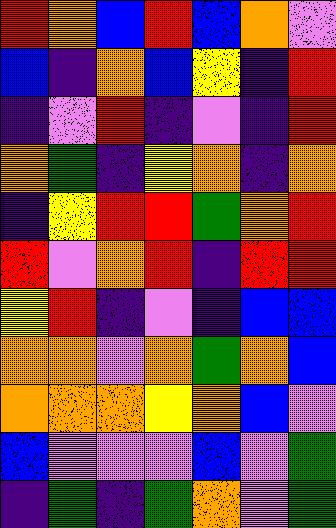[["red", "orange", "blue", "red", "blue", "orange", "violet"], ["blue", "indigo", "orange", "blue", "yellow", "indigo", "red"], ["indigo", "violet", "red", "indigo", "violet", "indigo", "red"], ["orange", "green", "indigo", "yellow", "orange", "indigo", "orange"], ["indigo", "yellow", "red", "red", "green", "orange", "red"], ["red", "violet", "orange", "red", "indigo", "red", "red"], ["yellow", "red", "indigo", "violet", "indigo", "blue", "blue"], ["orange", "orange", "violet", "orange", "green", "orange", "blue"], ["orange", "orange", "orange", "yellow", "orange", "blue", "violet"], ["blue", "violet", "violet", "violet", "blue", "violet", "green"], ["indigo", "green", "indigo", "green", "orange", "violet", "green"]]